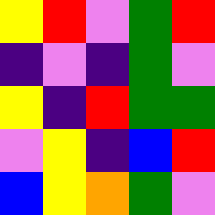[["yellow", "red", "violet", "green", "red"], ["indigo", "violet", "indigo", "green", "violet"], ["yellow", "indigo", "red", "green", "green"], ["violet", "yellow", "indigo", "blue", "red"], ["blue", "yellow", "orange", "green", "violet"]]